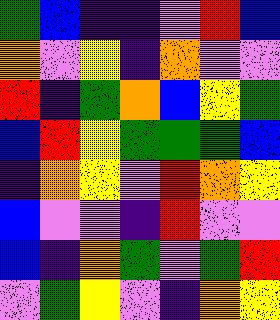[["green", "blue", "indigo", "indigo", "violet", "red", "blue"], ["orange", "violet", "yellow", "indigo", "orange", "violet", "violet"], ["red", "indigo", "green", "orange", "blue", "yellow", "green"], ["blue", "red", "yellow", "green", "green", "green", "blue"], ["indigo", "orange", "yellow", "violet", "red", "orange", "yellow"], ["blue", "violet", "violet", "indigo", "red", "violet", "violet"], ["blue", "indigo", "orange", "green", "violet", "green", "red"], ["violet", "green", "yellow", "violet", "indigo", "orange", "yellow"]]